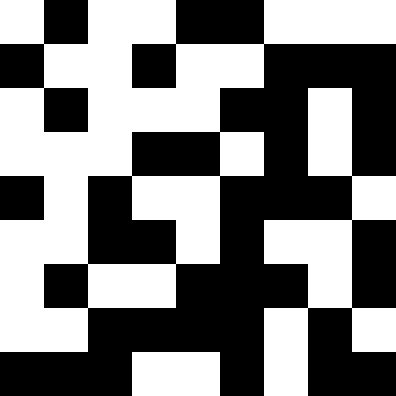[["white", "black", "white", "white", "black", "black", "white", "white", "white"], ["black", "white", "white", "black", "white", "white", "black", "black", "black"], ["white", "black", "white", "white", "white", "black", "black", "white", "black"], ["white", "white", "white", "black", "black", "white", "black", "white", "black"], ["black", "white", "black", "white", "white", "black", "black", "black", "white"], ["white", "white", "black", "black", "white", "black", "white", "white", "black"], ["white", "black", "white", "white", "black", "black", "black", "white", "black"], ["white", "white", "black", "black", "black", "black", "white", "black", "white"], ["black", "black", "black", "white", "white", "black", "white", "black", "black"]]